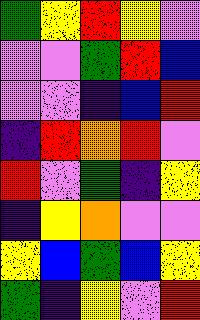[["green", "yellow", "red", "yellow", "violet"], ["violet", "violet", "green", "red", "blue"], ["violet", "violet", "indigo", "blue", "red"], ["indigo", "red", "orange", "red", "violet"], ["red", "violet", "green", "indigo", "yellow"], ["indigo", "yellow", "orange", "violet", "violet"], ["yellow", "blue", "green", "blue", "yellow"], ["green", "indigo", "yellow", "violet", "red"]]